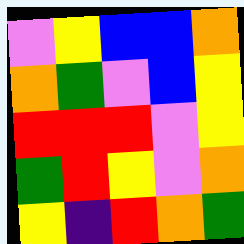[["violet", "yellow", "blue", "blue", "orange"], ["orange", "green", "violet", "blue", "yellow"], ["red", "red", "red", "violet", "yellow"], ["green", "red", "yellow", "violet", "orange"], ["yellow", "indigo", "red", "orange", "green"]]